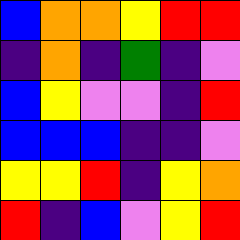[["blue", "orange", "orange", "yellow", "red", "red"], ["indigo", "orange", "indigo", "green", "indigo", "violet"], ["blue", "yellow", "violet", "violet", "indigo", "red"], ["blue", "blue", "blue", "indigo", "indigo", "violet"], ["yellow", "yellow", "red", "indigo", "yellow", "orange"], ["red", "indigo", "blue", "violet", "yellow", "red"]]